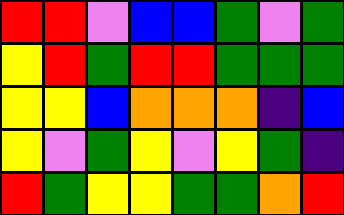[["red", "red", "violet", "blue", "blue", "green", "violet", "green"], ["yellow", "red", "green", "red", "red", "green", "green", "green"], ["yellow", "yellow", "blue", "orange", "orange", "orange", "indigo", "blue"], ["yellow", "violet", "green", "yellow", "violet", "yellow", "green", "indigo"], ["red", "green", "yellow", "yellow", "green", "green", "orange", "red"]]